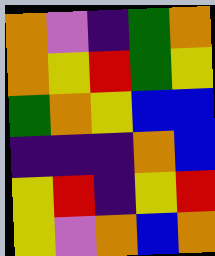[["orange", "violet", "indigo", "green", "orange"], ["orange", "yellow", "red", "green", "yellow"], ["green", "orange", "yellow", "blue", "blue"], ["indigo", "indigo", "indigo", "orange", "blue"], ["yellow", "red", "indigo", "yellow", "red"], ["yellow", "violet", "orange", "blue", "orange"]]